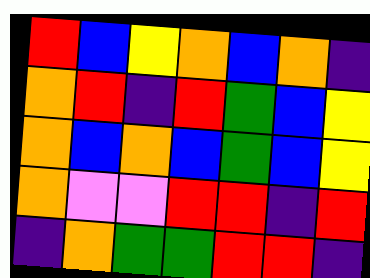[["red", "blue", "yellow", "orange", "blue", "orange", "indigo"], ["orange", "red", "indigo", "red", "green", "blue", "yellow"], ["orange", "blue", "orange", "blue", "green", "blue", "yellow"], ["orange", "violet", "violet", "red", "red", "indigo", "red"], ["indigo", "orange", "green", "green", "red", "red", "indigo"]]